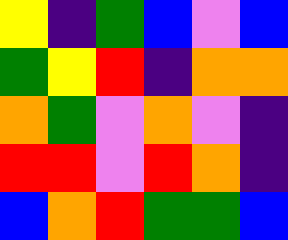[["yellow", "indigo", "green", "blue", "violet", "blue"], ["green", "yellow", "red", "indigo", "orange", "orange"], ["orange", "green", "violet", "orange", "violet", "indigo"], ["red", "red", "violet", "red", "orange", "indigo"], ["blue", "orange", "red", "green", "green", "blue"]]